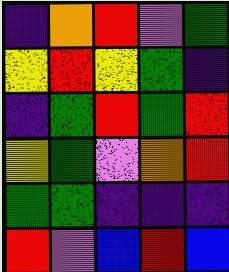[["indigo", "orange", "red", "violet", "green"], ["yellow", "red", "yellow", "green", "indigo"], ["indigo", "green", "red", "green", "red"], ["yellow", "green", "violet", "orange", "red"], ["green", "green", "indigo", "indigo", "indigo"], ["red", "violet", "blue", "red", "blue"]]